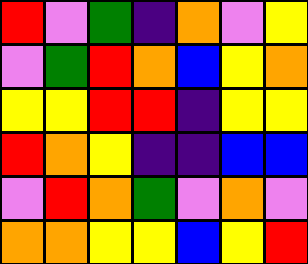[["red", "violet", "green", "indigo", "orange", "violet", "yellow"], ["violet", "green", "red", "orange", "blue", "yellow", "orange"], ["yellow", "yellow", "red", "red", "indigo", "yellow", "yellow"], ["red", "orange", "yellow", "indigo", "indigo", "blue", "blue"], ["violet", "red", "orange", "green", "violet", "orange", "violet"], ["orange", "orange", "yellow", "yellow", "blue", "yellow", "red"]]